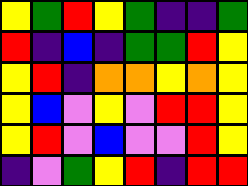[["yellow", "green", "red", "yellow", "green", "indigo", "indigo", "green"], ["red", "indigo", "blue", "indigo", "green", "green", "red", "yellow"], ["yellow", "red", "indigo", "orange", "orange", "yellow", "orange", "yellow"], ["yellow", "blue", "violet", "yellow", "violet", "red", "red", "yellow"], ["yellow", "red", "violet", "blue", "violet", "violet", "red", "yellow"], ["indigo", "violet", "green", "yellow", "red", "indigo", "red", "red"]]